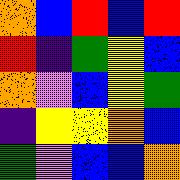[["orange", "blue", "red", "blue", "red"], ["red", "indigo", "green", "yellow", "blue"], ["orange", "violet", "blue", "yellow", "green"], ["indigo", "yellow", "yellow", "orange", "blue"], ["green", "violet", "blue", "blue", "orange"]]